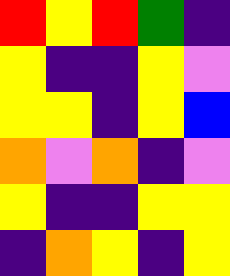[["red", "yellow", "red", "green", "indigo"], ["yellow", "indigo", "indigo", "yellow", "violet"], ["yellow", "yellow", "indigo", "yellow", "blue"], ["orange", "violet", "orange", "indigo", "violet"], ["yellow", "indigo", "indigo", "yellow", "yellow"], ["indigo", "orange", "yellow", "indigo", "yellow"]]